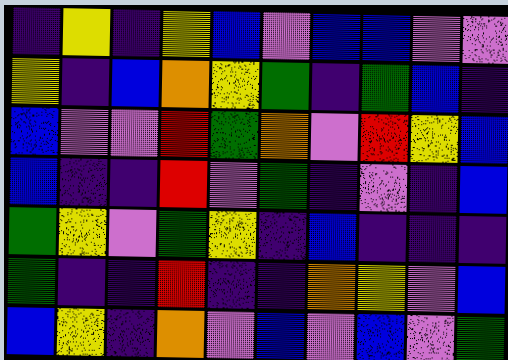[["indigo", "yellow", "indigo", "yellow", "blue", "violet", "blue", "blue", "violet", "violet"], ["yellow", "indigo", "blue", "orange", "yellow", "green", "indigo", "green", "blue", "indigo"], ["blue", "violet", "violet", "red", "green", "orange", "violet", "red", "yellow", "blue"], ["blue", "indigo", "indigo", "red", "violet", "green", "indigo", "violet", "indigo", "blue"], ["green", "yellow", "violet", "green", "yellow", "indigo", "blue", "indigo", "indigo", "indigo"], ["green", "indigo", "indigo", "red", "indigo", "indigo", "orange", "yellow", "violet", "blue"], ["blue", "yellow", "indigo", "orange", "violet", "blue", "violet", "blue", "violet", "green"]]